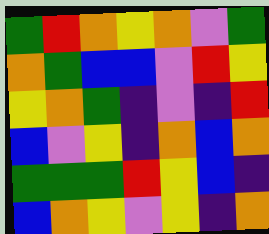[["green", "red", "orange", "yellow", "orange", "violet", "green"], ["orange", "green", "blue", "blue", "violet", "red", "yellow"], ["yellow", "orange", "green", "indigo", "violet", "indigo", "red"], ["blue", "violet", "yellow", "indigo", "orange", "blue", "orange"], ["green", "green", "green", "red", "yellow", "blue", "indigo"], ["blue", "orange", "yellow", "violet", "yellow", "indigo", "orange"]]